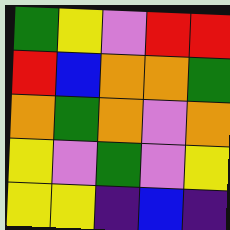[["green", "yellow", "violet", "red", "red"], ["red", "blue", "orange", "orange", "green"], ["orange", "green", "orange", "violet", "orange"], ["yellow", "violet", "green", "violet", "yellow"], ["yellow", "yellow", "indigo", "blue", "indigo"]]